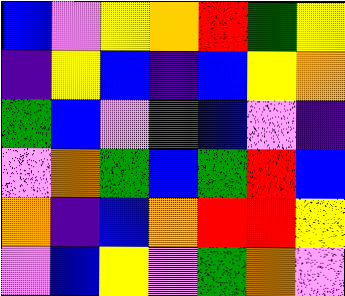[["blue", "violet", "yellow", "orange", "red", "green", "yellow"], ["indigo", "yellow", "blue", "indigo", "blue", "yellow", "orange"], ["green", "blue", "violet", "green", "blue", "violet", "indigo"], ["violet", "orange", "green", "blue", "green", "red", "blue"], ["orange", "indigo", "blue", "orange", "red", "red", "yellow"], ["violet", "blue", "yellow", "violet", "green", "orange", "violet"]]